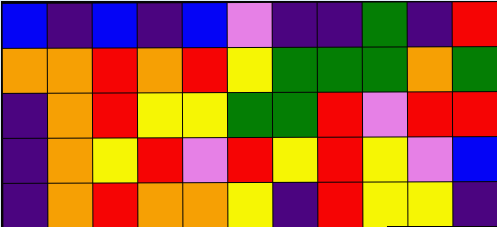[["blue", "indigo", "blue", "indigo", "blue", "violet", "indigo", "indigo", "green", "indigo", "red"], ["orange", "orange", "red", "orange", "red", "yellow", "green", "green", "green", "orange", "green"], ["indigo", "orange", "red", "yellow", "yellow", "green", "green", "red", "violet", "red", "red"], ["indigo", "orange", "yellow", "red", "violet", "red", "yellow", "red", "yellow", "violet", "blue"], ["indigo", "orange", "red", "orange", "orange", "yellow", "indigo", "red", "yellow", "yellow", "indigo"]]